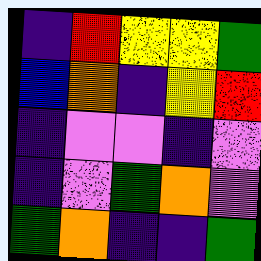[["indigo", "red", "yellow", "yellow", "green"], ["blue", "orange", "indigo", "yellow", "red"], ["indigo", "violet", "violet", "indigo", "violet"], ["indigo", "violet", "green", "orange", "violet"], ["green", "orange", "indigo", "indigo", "green"]]